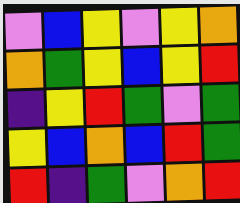[["violet", "blue", "yellow", "violet", "yellow", "orange"], ["orange", "green", "yellow", "blue", "yellow", "red"], ["indigo", "yellow", "red", "green", "violet", "green"], ["yellow", "blue", "orange", "blue", "red", "green"], ["red", "indigo", "green", "violet", "orange", "red"]]